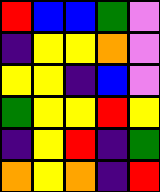[["red", "blue", "blue", "green", "violet"], ["indigo", "yellow", "yellow", "orange", "violet"], ["yellow", "yellow", "indigo", "blue", "violet"], ["green", "yellow", "yellow", "red", "yellow"], ["indigo", "yellow", "red", "indigo", "green"], ["orange", "yellow", "orange", "indigo", "red"]]